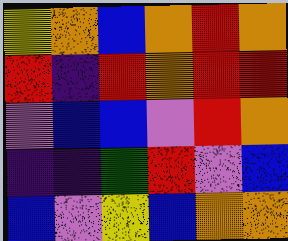[["yellow", "orange", "blue", "orange", "red", "orange"], ["red", "indigo", "red", "orange", "red", "red"], ["violet", "blue", "blue", "violet", "red", "orange"], ["indigo", "indigo", "green", "red", "violet", "blue"], ["blue", "violet", "yellow", "blue", "orange", "orange"]]